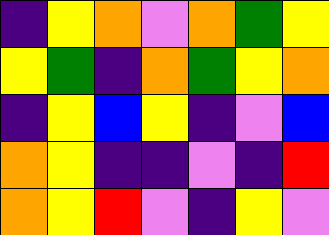[["indigo", "yellow", "orange", "violet", "orange", "green", "yellow"], ["yellow", "green", "indigo", "orange", "green", "yellow", "orange"], ["indigo", "yellow", "blue", "yellow", "indigo", "violet", "blue"], ["orange", "yellow", "indigo", "indigo", "violet", "indigo", "red"], ["orange", "yellow", "red", "violet", "indigo", "yellow", "violet"]]